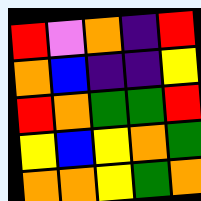[["red", "violet", "orange", "indigo", "red"], ["orange", "blue", "indigo", "indigo", "yellow"], ["red", "orange", "green", "green", "red"], ["yellow", "blue", "yellow", "orange", "green"], ["orange", "orange", "yellow", "green", "orange"]]